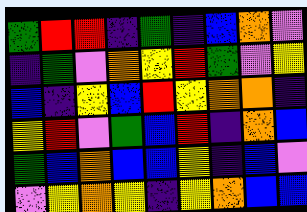[["green", "red", "red", "indigo", "green", "indigo", "blue", "orange", "violet"], ["indigo", "green", "violet", "orange", "yellow", "red", "green", "violet", "yellow"], ["blue", "indigo", "yellow", "blue", "red", "yellow", "orange", "orange", "indigo"], ["yellow", "red", "violet", "green", "blue", "red", "indigo", "orange", "blue"], ["green", "blue", "orange", "blue", "blue", "yellow", "indigo", "blue", "violet"], ["violet", "yellow", "orange", "yellow", "indigo", "yellow", "orange", "blue", "blue"]]